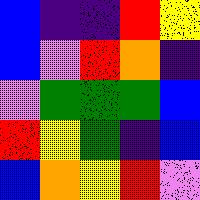[["blue", "indigo", "indigo", "red", "yellow"], ["blue", "violet", "red", "orange", "indigo"], ["violet", "green", "green", "green", "blue"], ["red", "yellow", "green", "indigo", "blue"], ["blue", "orange", "yellow", "red", "violet"]]